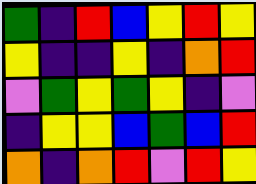[["green", "indigo", "red", "blue", "yellow", "red", "yellow"], ["yellow", "indigo", "indigo", "yellow", "indigo", "orange", "red"], ["violet", "green", "yellow", "green", "yellow", "indigo", "violet"], ["indigo", "yellow", "yellow", "blue", "green", "blue", "red"], ["orange", "indigo", "orange", "red", "violet", "red", "yellow"]]